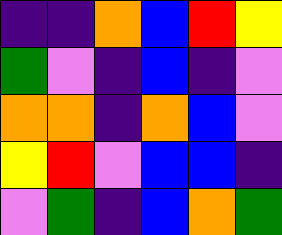[["indigo", "indigo", "orange", "blue", "red", "yellow"], ["green", "violet", "indigo", "blue", "indigo", "violet"], ["orange", "orange", "indigo", "orange", "blue", "violet"], ["yellow", "red", "violet", "blue", "blue", "indigo"], ["violet", "green", "indigo", "blue", "orange", "green"]]